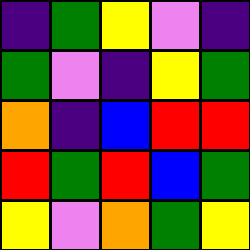[["indigo", "green", "yellow", "violet", "indigo"], ["green", "violet", "indigo", "yellow", "green"], ["orange", "indigo", "blue", "red", "red"], ["red", "green", "red", "blue", "green"], ["yellow", "violet", "orange", "green", "yellow"]]